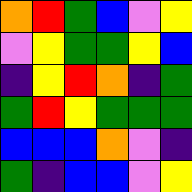[["orange", "red", "green", "blue", "violet", "yellow"], ["violet", "yellow", "green", "green", "yellow", "blue"], ["indigo", "yellow", "red", "orange", "indigo", "green"], ["green", "red", "yellow", "green", "green", "green"], ["blue", "blue", "blue", "orange", "violet", "indigo"], ["green", "indigo", "blue", "blue", "violet", "yellow"]]